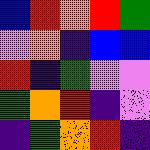[["blue", "red", "orange", "red", "green"], ["violet", "orange", "indigo", "blue", "blue"], ["red", "indigo", "green", "violet", "violet"], ["green", "orange", "red", "indigo", "violet"], ["indigo", "green", "orange", "red", "indigo"]]